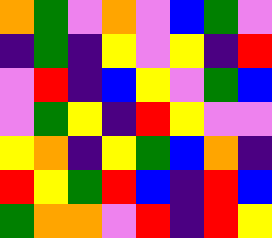[["orange", "green", "violet", "orange", "violet", "blue", "green", "violet"], ["indigo", "green", "indigo", "yellow", "violet", "yellow", "indigo", "red"], ["violet", "red", "indigo", "blue", "yellow", "violet", "green", "blue"], ["violet", "green", "yellow", "indigo", "red", "yellow", "violet", "violet"], ["yellow", "orange", "indigo", "yellow", "green", "blue", "orange", "indigo"], ["red", "yellow", "green", "red", "blue", "indigo", "red", "blue"], ["green", "orange", "orange", "violet", "red", "indigo", "red", "yellow"]]